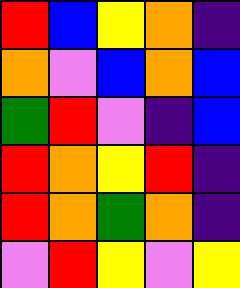[["red", "blue", "yellow", "orange", "indigo"], ["orange", "violet", "blue", "orange", "blue"], ["green", "red", "violet", "indigo", "blue"], ["red", "orange", "yellow", "red", "indigo"], ["red", "orange", "green", "orange", "indigo"], ["violet", "red", "yellow", "violet", "yellow"]]